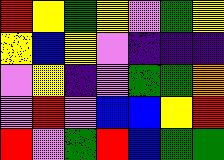[["red", "yellow", "green", "yellow", "violet", "green", "yellow"], ["yellow", "blue", "yellow", "violet", "indigo", "indigo", "indigo"], ["violet", "yellow", "indigo", "violet", "green", "green", "orange"], ["violet", "red", "violet", "blue", "blue", "yellow", "red"], ["red", "violet", "green", "red", "blue", "green", "green"]]